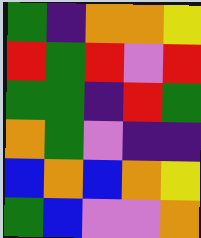[["green", "indigo", "orange", "orange", "yellow"], ["red", "green", "red", "violet", "red"], ["green", "green", "indigo", "red", "green"], ["orange", "green", "violet", "indigo", "indigo"], ["blue", "orange", "blue", "orange", "yellow"], ["green", "blue", "violet", "violet", "orange"]]